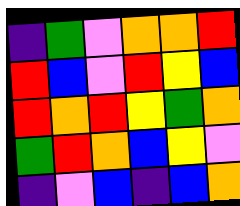[["indigo", "green", "violet", "orange", "orange", "red"], ["red", "blue", "violet", "red", "yellow", "blue"], ["red", "orange", "red", "yellow", "green", "orange"], ["green", "red", "orange", "blue", "yellow", "violet"], ["indigo", "violet", "blue", "indigo", "blue", "orange"]]